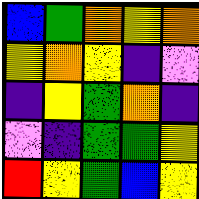[["blue", "green", "orange", "yellow", "orange"], ["yellow", "orange", "yellow", "indigo", "violet"], ["indigo", "yellow", "green", "orange", "indigo"], ["violet", "indigo", "green", "green", "yellow"], ["red", "yellow", "green", "blue", "yellow"]]